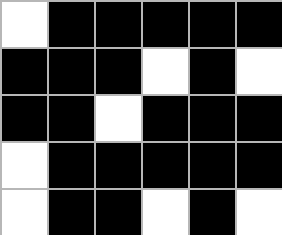[["white", "black", "black", "black", "black", "black"], ["black", "black", "black", "white", "black", "white"], ["black", "black", "white", "black", "black", "black"], ["white", "black", "black", "black", "black", "black"], ["white", "black", "black", "white", "black", "white"]]